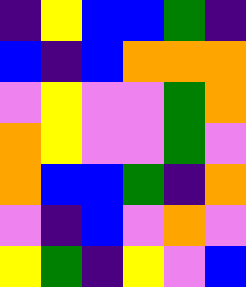[["indigo", "yellow", "blue", "blue", "green", "indigo"], ["blue", "indigo", "blue", "orange", "orange", "orange"], ["violet", "yellow", "violet", "violet", "green", "orange"], ["orange", "yellow", "violet", "violet", "green", "violet"], ["orange", "blue", "blue", "green", "indigo", "orange"], ["violet", "indigo", "blue", "violet", "orange", "violet"], ["yellow", "green", "indigo", "yellow", "violet", "blue"]]